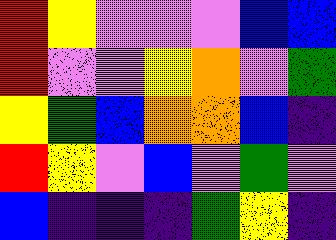[["red", "yellow", "violet", "violet", "violet", "blue", "blue"], ["red", "violet", "violet", "yellow", "orange", "violet", "green"], ["yellow", "green", "blue", "orange", "orange", "blue", "indigo"], ["red", "yellow", "violet", "blue", "violet", "green", "violet"], ["blue", "indigo", "indigo", "indigo", "green", "yellow", "indigo"]]